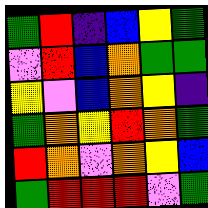[["green", "red", "indigo", "blue", "yellow", "green"], ["violet", "red", "blue", "orange", "green", "green"], ["yellow", "violet", "blue", "orange", "yellow", "indigo"], ["green", "orange", "yellow", "red", "orange", "green"], ["red", "orange", "violet", "orange", "yellow", "blue"], ["green", "red", "red", "red", "violet", "green"]]